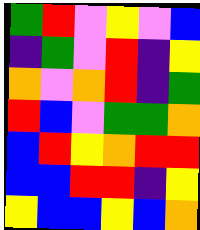[["green", "red", "violet", "yellow", "violet", "blue"], ["indigo", "green", "violet", "red", "indigo", "yellow"], ["orange", "violet", "orange", "red", "indigo", "green"], ["red", "blue", "violet", "green", "green", "orange"], ["blue", "red", "yellow", "orange", "red", "red"], ["blue", "blue", "red", "red", "indigo", "yellow"], ["yellow", "blue", "blue", "yellow", "blue", "orange"]]